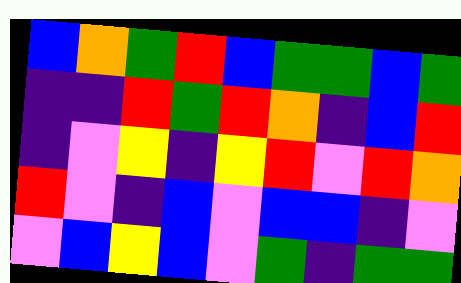[["blue", "orange", "green", "red", "blue", "green", "green", "blue", "green"], ["indigo", "indigo", "red", "green", "red", "orange", "indigo", "blue", "red"], ["indigo", "violet", "yellow", "indigo", "yellow", "red", "violet", "red", "orange"], ["red", "violet", "indigo", "blue", "violet", "blue", "blue", "indigo", "violet"], ["violet", "blue", "yellow", "blue", "violet", "green", "indigo", "green", "green"]]